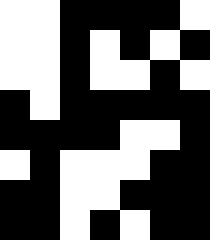[["white", "white", "black", "black", "black", "black", "white"], ["white", "white", "black", "white", "black", "white", "black"], ["white", "white", "black", "white", "white", "black", "white"], ["black", "white", "black", "black", "black", "black", "black"], ["black", "black", "black", "black", "white", "white", "black"], ["white", "black", "white", "white", "white", "black", "black"], ["black", "black", "white", "white", "black", "black", "black"], ["black", "black", "white", "black", "white", "black", "black"]]